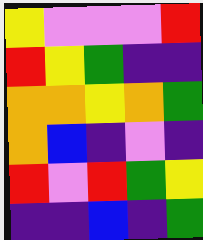[["yellow", "violet", "violet", "violet", "red"], ["red", "yellow", "green", "indigo", "indigo"], ["orange", "orange", "yellow", "orange", "green"], ["orange", "blue", "indigo", "violet", "indigo"], ["red", "violet", "red", "green", "yellow"], ["indigo", "indigo", "blue", "indigo", "green"]]